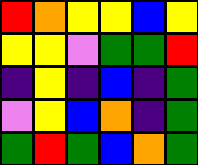[["red", "orange", "yellow", "yellow", "blue", "yellow"], ["yellow", "yellow", "violet", "green", "green", "red"], ["indigo", "yellow", "indigo", "blue", "indigo", "green"], ["violet", "yellow", "blue", "orange", "indigo", "green"], ["green", "red", "green", "blue", "orange", "green"]]